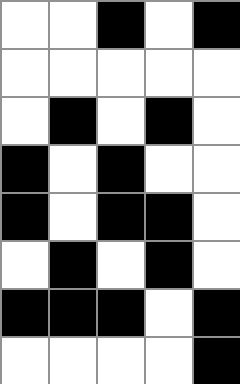[["white", "white", "black", "white", "black"], ["white", "white", "white", "white", "white"], ["white", "black", "white", "black", "white"], ["black", "white", "black", "white", "white"], ["black", "white", "black", "black", "white"], ["white", "black", "white", "black", "white"], ["black", "black", "black", "white", "black"], ["white", "white", "white", "white", "black"]]